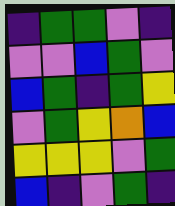[["indigo", "green", "green", "violet", "indigo"], ["violet", "violet", "blue", "green", "violet"], ["blue", "green", "indigo", "green", "yellow"], ["violet", "green", "yellow", "orange", "blue"], ["yellow", "yellow", "yellow", "violet", "green"], ["blue", "indigo", "violet", "green", "indigo"]]